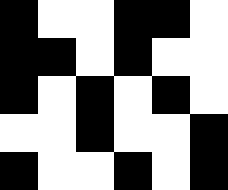[["black", "white", "white", "black", "black", "white"], ["black", "black", "white", "black", "white", "white"], ["black", "white", "black", "white", "black", "white"], ["white", "white", "black", "white", "white", "black"], ["black", "white", "white", "black", "white", "black"]]